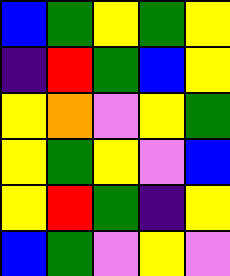[["blue", "green", "yellow", "green", "yellow"], ["indigo", "red", "green", "blue", "yellow"], ["yellow", "orange", "violet", "yellow", "green"], ["yellow", "green", "yellow", "violet", "blue"], ["yellow", "red", "green", "indigo", "yellow"], ["blue", "green", "violet", "yellow", "violet"]]